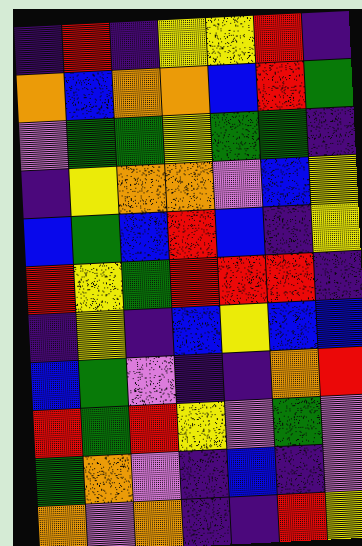[["indigo", "red", "indigo", "yellow", "yellow", "red", "indigo"], ["orange", "blue", "orange", "orange", "blue", "red", "green"], ["violet", "green", "green", "yellow", "green", "green", "indigo"], ["indigo", "yellow", "orange", "orange", "violet", "blue", "yellow"], ["blue", "green", "blue", "red", "blue", "indigo", "yellow"], ["red", "yellow", "green", "red", "red", "red", "indigo"], ["indigo", "yellow", "indigo", "blue", "yellow", "blue", "blue"], ["blue", "green", "violet", "indigo", "indigo", "orange", "red"], ["red", "green", "red", "yellow", "violet", "green", "violet"], ["green", "orange", "violet", "indigo", "blue", "indigo", "violet"], ["orange", "violet", "orange", "indigo", "indigo", "red", "yellow"]]